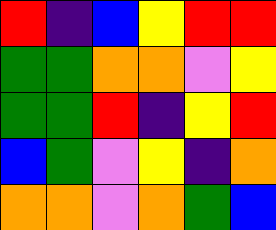[["red", "indigo", "blue", "yellow", "red", "red"], ["green", "green", "orange", "orange", "violet", "yellow"], ["green", "green", "red", "indigo", "yellow", "red"], ["blue", "green", "violet", "yellow", "indigo", "orange"], ["orange", "orange", "violet", "orange", "green", "blue"]]